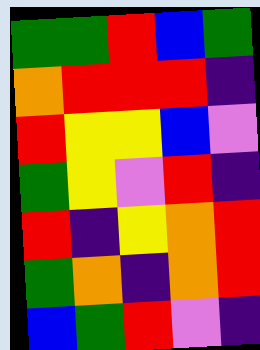[["green", "green", "red", "blue", "green"], ["orange", "red", "red", "red", "indigo"], ["red", "yellow", "yellow", "blue", "violet"], ["green", "yellow", "violet", "red", "indigo"], ["red", "indigo", "yellow", "orange", "red"], ["green", "orange", "indigo", "orange", "red"], ["blue", "green", "red", "violet", "indigo"]]